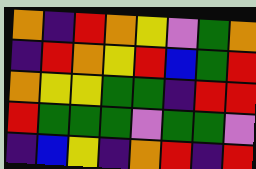[["orange", "indigo", "red", "orange", "yellow", "violet", "green", "orange"], ["indigo", "red", "orange", "yellow", "red", "blue", "green", "red"], ["orange", "yellow", "yellow", "green", "green", "indigo", "red", "red"], ["red", "green", "green", "green", "violet", "green", "green", "violet"], ["indigo", "blue", "yellow", "indigo", "orange", "red", "indigo", "red"]]